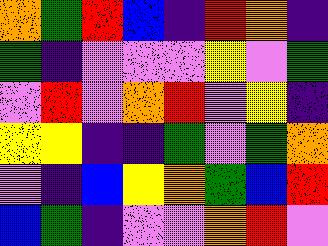[["orange", "green", "red", "blue", "indigo", "red", "orange", "indigo"], ["green", "indigo", "violet", "violet", "violet", "yellow", "violet", "green"], ["violet", "red", "violet", "orange", "red", "violet", "yellow", "indigo"], ["yellow", "yellow", "indigo", "indigo", "green", "violet", "green", "orange"], ["violet", "indigo", "blue", "yellow", "orange", "green", "blue", "red"], ["blue", "green", "indigo", "violet", "violet", "orange", "red", "violet"]]